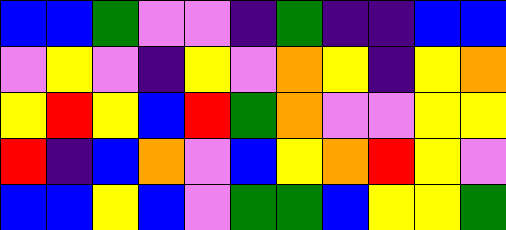[["blue", "blue", "green", "violet", "violet", "indigo", "green", "indigo", "indigo", "blue", "blue"], ["violet", "yellow", "violet", "indigo", "yellow", "violet", "orange", "yellow", "indigo", "yellow", "orange"], ["yellow", "red", "yellow", "blue", "red", "green", "orange", "violet", "violet", "yellow", "yellow"], ["red", "indigo", "blue", "orange", "violet", "blue", "yellow", "orange", "red", "yellow", "violet"], ["blue", "blue", "yellow", "blue", "violet", "green", "green", "blue", "yellow", "yellow", "green"]]